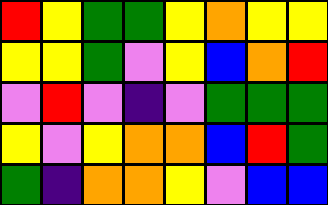[["red", "yellow", "green", "green", "yellow", "orange", "yellow", "yellow"], ["yellow", "yellow", "green", "violet", "yellow", "blue", "orange", "red"], ["violet", "red", "violet", "indigo", "violet", "green", "green", "green"], ["yellow", "violet", "yellow", "orange", "orange", "blue", "red", "green"], ["green", "indigo", "orange", "orange", "yellow", "violet", "blue", "blue"]]